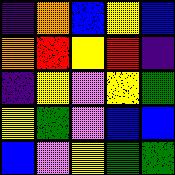[["indigo", "orange", "blue", "yellow", "blue"], ["orange", "red", "yellow", "red", "indigo"], ["indigo", "yellow", "violet", "yellow", "green"], ["yellow", "green", "violet", "blue", "blue"], ["blue", "violet", "yellow", "green", "green"]]